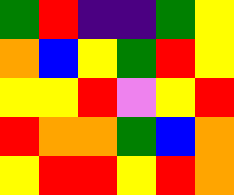[["green", "red", "indigo", "indigo", "green", "yellow"], ["orange", "blue", "yellow", "green", "red", "yellow"], ["yellow", "yellow", "red", "violet", "yellow", "red"], ["red", "orange", "orange", "green", "blue", "orange"], ["yellow", "red", "red", "yellow", "red", "orange"]]